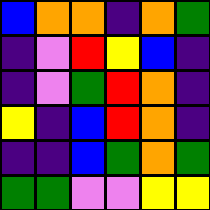[["blue", "orange", "orange", "indigo", "orange", "green"], ["indigo", "violet", "red", "yellow", "blue", "indigo"], ["indigo", "violet", "green", "red", "orange", "indigo"], ["yellow", "indigo", "blue", "red", "orange", "indigo"], ["indigo", "indigo", "blue", "green", "orange", "green"], ["green", "green", "violet", "violet", "yellow", "yellow"]]